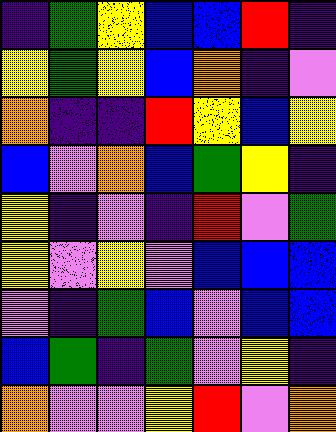[["indigo", "green", "yellow", "blue", "blue", "red", "indigo"], ["yellow", "green", "yellow", "blue", "orange", "indigo", "violet"], ["orange", "indigo", "indigo", "red", "yellow", "blue", "yellow"], ["blue", "violet", "orange", "blue", "green", "yellow", "indigo"], ["yellow", "indigo", "violet", "indigo", "red", "violet", "green"], ["yellow", "violet", "yellow", "violet", "blue", "blue", "blue"], ["violet", "indigo", "green", "blue", "violet", "blue", "blue"], ["blue", "green", "indigo", "green", "violet", "yellow", "indigo"], ["orange", "violet", "violet", "yellow", "red", "violet", "orange"]]